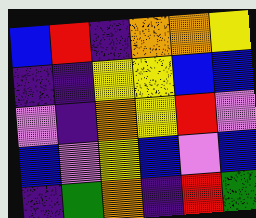[["blue", "red", "indigo", "orange", "orange", "yellow"], ["indigo", "indigo", "yellow", "yellow", "blue", "blue"], ["violet", "indigo", "orange", "yellow", "red", "violet"], ["blue", "violet", "yellow", "blue", "violet", "blue"], ["indigo", "green", "orange", "indigo", "red", "green"]]